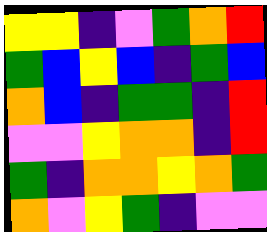[["yellow", "yellow", "indigo", "violet", "green", "orange", "red"], ["green", "blue", "yellow", "blue", "indigo", "green", "blue"], ["orange", "blue", "indigo", "green", "green", "indigo", "red"], ["violet", "violet", "yellow", "orange", "orange", "indigo", "red"], ["green", "indigo", "orange", "orange", "yellow", "orange", "green"], ["orange", "violet", "yellow", "green", "indigo", "violet", "violet"]]